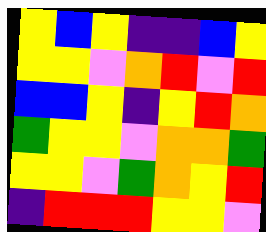[["yellow", "blue", "yellow", "indigo", "indigo", "blue", "yellow"], ["yellow", "yellow", "violet", "orange", "red", "violet", "red"], ["blue", "blue", "yellow", "indigo", "yellow", "red", "orange"], ["green", "yellow", "yellow", "violet", "orange", "orange", "green"], ["yellow", "yellow", "violet", "green", "orange", "yellow", "red"], ["indigo", "red", "red", "red", "yellow", "yellow", "violet"]]